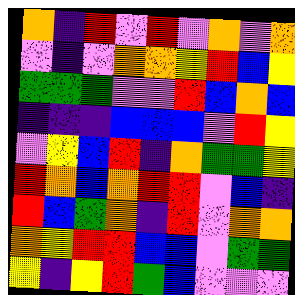[["orange", "indigo", "red", "violet", "red", "violet", "orange", "violet", "orange"], ["violet", "indigo", "violet", "orange", "orange", "yellow", "red", "blue", "yellow"], ["green", "green", "green", "violet", "violet", "red", "blue", "orange", "blue"], ["indigo", "indigo", "indigo", "blue", "blue", "blue", "violet", "red", "yellow"], ["violet", "yellow", "blue", "red", "indigo", "orange", "green", "green", "yellow"], ["red", "orange", "blue", "orange", "red", "red", "violet", "blue", "indigo"], ["red", "blue", "green", "orange", "indigo", "red", "violet", "orange", "orange"], ["orange", "yellow", "red", "red", "blue", "blue", "violet", "green", "green"], ["yellow", "indigo", "yellow", "red", "green", "blue", "violet", "violet", "violet"]]